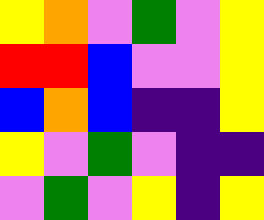[["yellow", "orange", "violet", "green", "violet", "yellow"], ["red", "red", "blue", "violet", "violet", "yellow"], ["blue", "orange", "blue", "indigo", "indigo", "yellow"], ["yellow", "violet", "green", "violet", "indigo", "indigo"], ["violet", "green", "violet", "yellow", "indigo", "yellow"]]